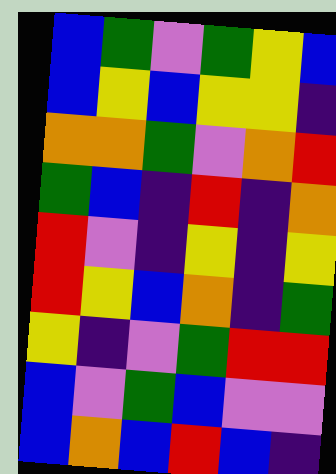[["blue", "green", "violet", "green", "yellow", "blue"], ["blue", "yellow", "blue", "yellow", "yellow", "indigo"], ["orange", "orange", "green", "violet", "orange", "red"], ["green", "blue", "indigo", "red", "indigo", "orange"], ["red", "violet", "indigo", "yellow", "indigo", "yellow"], ["red", "yellow", "blue", "orange", "indigo", "green"], ["yellow", "indigo", "violet", "green", "red", "red"], ["blue", "violet", "green", "blue", "violet", "violet"], ["blue", "orange", "blue", "red", "blue", "indigo"]]